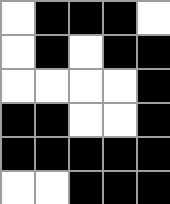[["white", "black", "black", "black", "white"], ["white", "black", "white", "black", "black"], ["white", "white", "white", "white", "black"], ["black", "black", "white", "white", "black"], ["black", "black", "black", "black", "black"], ["white", "white", "black", "black", "black"]]